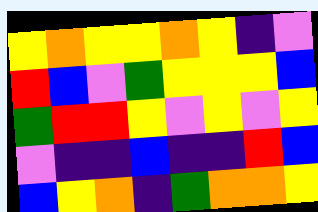[["yellow", "orange", "yellow", "yellow", "orange", "yellow", "indigo", "violet"], ["red", "blue", "violet", "green", "yellow", "yellow", "yellow", "blue"], ["green", "red", "red", "yellow", "violet", "yellow", "violet", "yellow"], ["violet", "indigo", "indigo", "blue", "indigo", "indigo", "red", "blue"], ["blue", "yellow", "orange", "indigo", "green", "orange", "orange", "yellow"]]